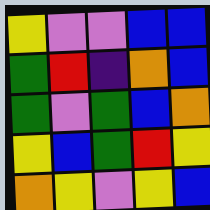[["yellow", "violet", "violet", "blue", "blue"], ["green", "red", "indigo", "orange", "blue"], ["green", "violet", "green", "blue", "orange"], ["yellow", "blue", "green", "red", "yellow"], ["orange", "yellow", "violet", "yellow", "blue"]]